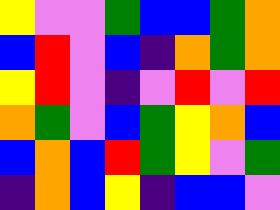[["yellow", "violet", "violet", "green", "blue", "blue", "green", "orange"], ["blue", "red", "violet", "blue", "indigo", "orange", "green", "orange"], ["yellow", "red", "violet", "indigo", "violet", "red", "violet", "red"], ["orange", "green", "violet", "blue", "green", "yellow", "orange", "blue"], ["blue", "orange", "blue", "red", "green", "yellow", "violet", "green"], ["indigo", "orange", "blue", "yellow", "indigo", "blue", "blue", "violet"]]